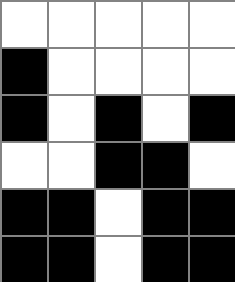[["white", "white", "white", "white", "white"], ["black", "white", "white", "white", "white"], ["black", "white", "black", "white", "black"], ["white", "white", "black", "black", "white"], ["black", "black", "white", "black", "black"], ["black", "black", "white", "black", "black"]]